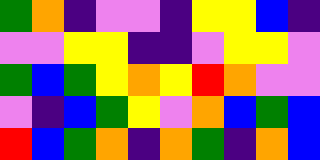[["green", "orange", "indigo", "violet", "violet", "indigo", "yellow", "yellow", "blue", "indigo"], ["violet", "violet", "yellow", "yellow", "indigo", "indigo", "violet", "yellow", "yellow", "violet"], ["green", "blue", "green", "yellow", "orange", "yellow", "red", "orange", "violet", "violet"], ["violet", "indigo", "blue", "green", "yellow", "violet", "orange", "blue", "green", "blue"], ["red", "blue", "green", "orange", "indigo", "orange", "green", "indigo", "orange", "blue"]]